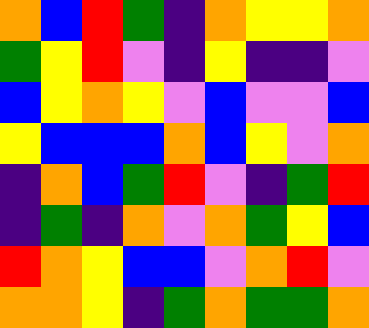[["orange", "blue", "red", "green", "indigo", "orange", "yellow", "yellow", "orange"], ["green", "yellow", "red", "violet", "indigo", "yellow", "indigo", "indigo", "violet"], ["blue", "yellow", "orange", "yellow", "violet", "blue", "violet", "violet", "blue"], ["yellow", "blue", "blue", "blue", "orange", "blue", "yellow", "violet", "orange"], ["indigo", "orange", "blue", "green", "red", "violet", "indigo", "green", "red"], ["indigo", "green", "indigo", "orange", "violet", "orange", "green", "yellow", "blue"], ["red", "orange", "yellow", "blue", "blue", "violet", "orange", "red", "violet"], ["orange", "orange", "yellow", "indigo", "green", "orange", "green", "green", "orange"]]